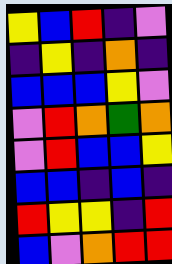[["yellow", "blue", "red", "indigo", "violet"], ["indigo", "yellow", "indigo", "orange", "indigo"], ["blue", "blue", "blue", "yellow", "violet"], ["violet", "red", "orange", "green", "orange"], ["violet", "red", "blue", "blue", "yellow"], ["blue", "blue", "indigo", "blue", "indigo"], ["red", "yellow", "yellow", "indigo", "red"], ["blue", "violet", "orange", "red", "red"]]